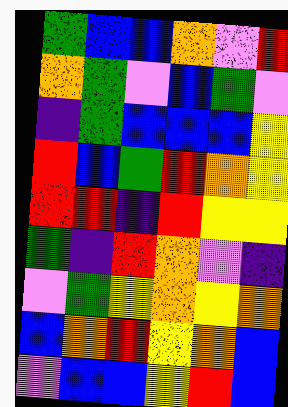[["green", "blue", "blue", "orange", "violet", "red"], ["orange", "green", "violet", "blue", "green", "violet"], ["indigo", "green", "blue", "blue", "blue", "yellow"], ["red", "blue", "green", "red", "orange", "yellow"], ["red", "red", "indigo", "red", "yellow", "yellow"], ["green", "indigo", "red", "orange", "violet", "indigo"], ["violet", "green", "yellow", "orange", "yellow", "orange"], ["blue", "orange", "red", "yellow", "orange", "blue"], ["violet", "blue", "blue", "yellow", "red", "blue"]]